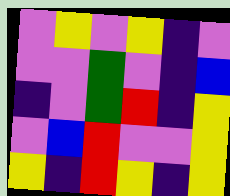[["violet", "yellow", "violet", "yellow", "indigo", "violet"], ["violet", "violet", "green", "violet", "indigo", "blue"], ["indigo", "violet", "green", "red", "indigo", "yellow"], ["violet", "blue", "red", "violet", "violet", "yellow"], ["yellow", "indigo", "red", "yellow", "indigo", "yellow"]]